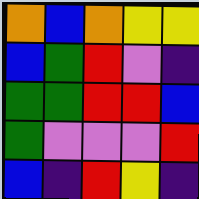[["orange", "blue", "orange", "yellow", "yellow"], ["blue", "green", "red", "violet", "indigo"], ["green", "green", "red", "red", "blue"], ["green", "violet", "violet", "violet", "red"], ["blue", "indigo", "red", "yellow", "indigo"]]